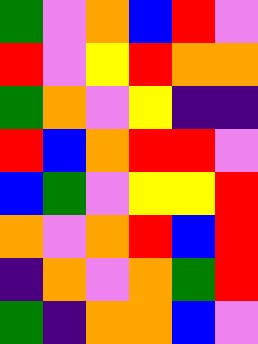[["green", "violet", "orange", "blue", "red", "violet"], ["red", "violet", "yellow", "red", "orange", "orange"], ["green", "orange", "violet", "yellow", "indigo", "indigo"], ["red", "blue", "orange", "red", "red", "violet"], ["blue", "green", "violet", "yellow", "yellow", "red"], ["orange", "violet", "orange", "red", "blue", "red"], ["indigo", "orange", "violet", "orange", "green", "red"], ["green", "indigo", "orange", "orange", "blue", "violet"]]